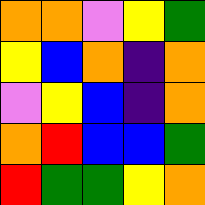[["orange", "orange", "violet", "yellow", "green"], ["yellow", "blue", "orange", "indigo", "orange"], ["violet", "yellow", "blue", "indigo", "orange"], ["orange", "red", "blue", "blue", "green"], ["red", "green", "green", "yellow", "orange"]]